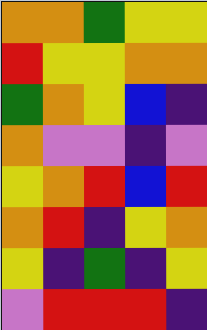[["orange", "orange", "green", "yellow", "yellow"], ["red", "yellow", "yellow", "orange", "orange"], ["green", "orange", "yellow", "blue", "indigo"], ["orange", "violet", "violet", "indigo", "violet"], ["yellow", "orange", "red", "blue", "red"], ["orange", "red", "indigo", "yellow", "orange"], ["yellow", "indigo", "green", "indigo", "yellow"], ["violet", "red", "red", "red", "indigo"]]